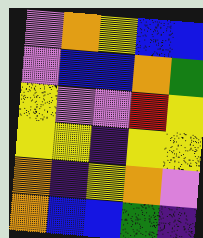[["violet", "orange", "yellow", "blue", "blue"], ["violet", "blue", "blue", "orange", "green"], ["yellow", "violet", "violet", "red", "yellow"], ["yellow", "yellow", "indigo", "yellow", "yellow"], ["orange", "indigo", "yellow", "orange", "violet"], ["orange", "blue", "blue", "green", "indigo"]]